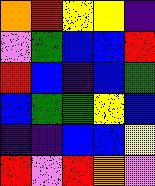[["orange", "red", "yellow", "yellow", "indigo"], ["violet", "green", "blue", "blue", "red"], ["red", "blue", "indigo", "blue", "green"], ["blue", "green", "green", "yellow", "blue"], ["indigo", "indigo", "blue", "blue", "yellow"], ["red", "violet", "red", "orange", "violet"]]